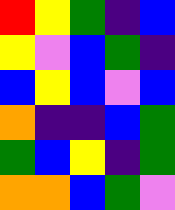[["red", "yellow", "green", "indigo", "blue"], ["yellow", "violet", "blue", "green", "indigo"], ["blue", "yellow", "blue", "violet", "blue"], ["orange", "indigo", "indigo", "blue", "green"], ["green", "blue", "yellow", "indigo", "green"], ["orange", "orange", "blue", "green", "violet"]]